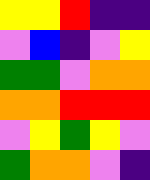[["yellow", "yellow", "red", "indigo", "indigo"], ["violet", "blue", "indigo", "violet", "yellow"], ["green", "green", "violet", "orange", "orange"], ["orange", "orange", "red", "red", "red"], ["violet", "yellow", "green", "yellow", "violet"], ["green", "orange", "orange", "violet", "indigo"]]